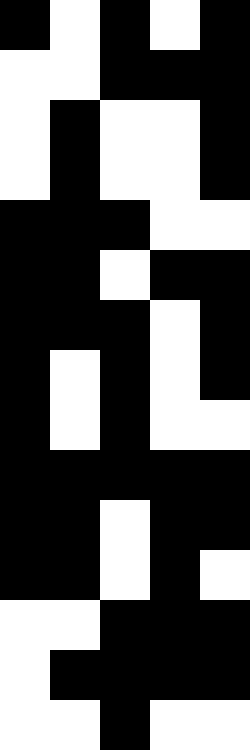[["black", "white", "black", "white", "black"], ["white", "white", "black", "black", "black"], ["white", "black", "white", "white", "black"], ["white", "black", "white", "white", "black"], ["black", "black", "black", "white", "white"], ["black", "black", "white", "black", "black"], ["black", "black", "black", "white", "black"], ["black", "white", "black", "white", "black"], ["black", "white", "black", "white", "white"], ["black", "black", "black", "black", "black"], ["black", "black", "white", "black", "black"], ["black", "black", "white", "black", "white"], ["white", "white", "black", "black", "black"], ["white", "black", "black", "black", "black"], ["white", "white", "black", "white", "white"]]